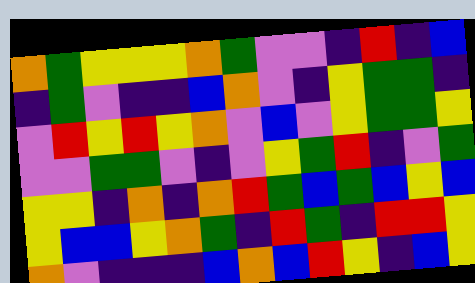[["orange", "green", "yellow", "yellow", "yellow", "orange", "green", "violet", "violet", "indigo", "red", "indigo", "blue"], ["indigo", "green", "violet", "indigo", "indigo", "blue", "orange", "violet", "indigo", "yellow", "green", "green", "indigo"], ["violet", "red", "yellow", "red", "yellow", "orange", "violet", "blue", "violet", "yellow", "green", "green", "yellow"], ["violet", "violet", "green", "green", "violet", "indigo", "violet", "yellow", "green", "red", "indigo", "violet", "green"], ["yellow", "yellow", "indigo", "orange", "indigo", "orange", "red", "green", "blue", "green", "blue", "yellow", "blue"], ["yellow", "blue", "blue", "yellow", "orange", "green", "indigo", "red", "green", "indigo", "red", "red", "yellow"], ["orange", "violet", "indigo", "indigo", "indigo", "blue", "orange", "blue", "red", "yellow", "indigo", "blue", "yellow"]]